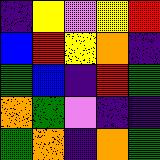[["indigo", "yellow", "violet", "yellow", "red"], ["blue", "red", "yellow", "orange", "indigo"], ["green", "blue", "indigo", "red", "green"], ["orange", "green", "violet", "indigo", "indigo"], ["green", "orange", "indigo", "orange", "green"]]